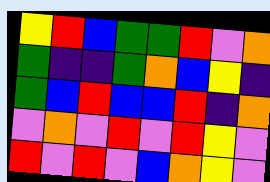[["yellow", "red", "blue", "green", "green", "red", "violet", "orange"], ["green", "indigo", "indigo", "green", "orange", "blue", "yellow", "indigo"], ["green", "blue", "red", "blue", "blue", "red", "indigo", "orange"], ["violet", "orange", "violet", "red", "violet", "red", "yellow", "violet"], ["red", "violet", "red", "violet", "blue", "orange", "yellow", "violet"]]